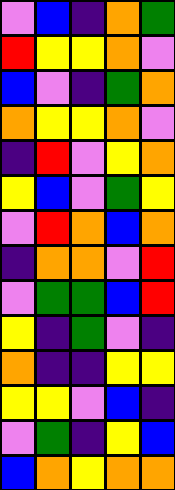[["violet", "blue", "indigo", "orange", "green"], ["red", "yellow", "yellow", "orange", "violet"], ["blue", "violet", "indigo", "green", "orange"], ["orange", "yellow", "yellow", "orange", "violet"], ["indigo", "red", "violet", "yellow", "orange"], ["yellow", "blue", "violet", "green", "yellow"], ["violet", "red", "orange", "blue", "orange"], ["indigo", "orange", "orange", "violet", "red"], ["violet", "green", "green", "blue", "red"], ["yellow", "indigo", "green", "violet", "indigo"], ["orange", "indigo", "indigo", "yellow", "yellow"], ["yellow", "yellow", "violet", "blue", "indigo"], ["violet", "green", "indigo", "yellow", "blue"], ["blue", "orange", "yellow", "orange", "orange"]]